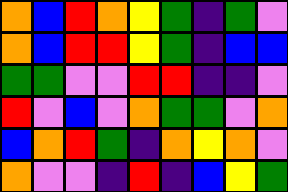[["orange", "blue", "red", "orange", "yellow", "green", "indigo", "green", "violet"], ["orange", "blue", "red", "red", "yellow", "green", "indigo", "blue", "blue"], ["green", "green", "violet", "violet", "red", "red", "indigo", "indigo", "violet"], ["red", "violet", "blue", "violet", "orange", "green", "green", "violet", "orange"], ["blue", "orange", "red", "green", "indigo", "orange", "yellow", "orange", "violet"], ["orange", "violet", "violet", "indigo", "red", "indigo", "blue", "yellow", "green"]]